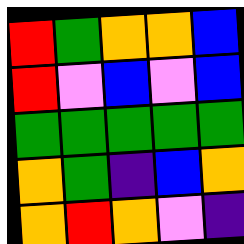[["red", "green", "orange", "orange", "blue"], ["red", "violet", "blue", "violet", "blue"], ["green", "green", "green", "green", "green"], ["orange", "green", "indigo", "blue", "orange"], ["orange", "red", "orange", "violet", "indigo"]]